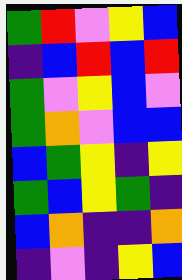[["green", "red", "violet", "yellow", "blue"], ["indigo", "blue", "red", "blue", "red"], ["green", "violet", "yellow", "blue", "violet"], ["green", "orange", "violet", "blue", "blue"], ["blue", "green", "yellow", "indigo", "yellow"], ["green", "blue", "yellow", "green", "indigo"], ["blue", "orange", "indigo", "indigo", "orange"], ["indigo", "violet", "indigo", "yellow", "blue"]]